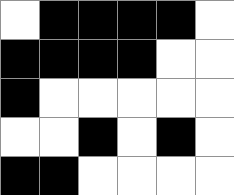[["white", "black", "black", "black", "black", "white"], ["black", "black", "black", "black", "white", "white"], ["black", "white", "white", "white", "white", "white"], ["white", "white", "black", "white", "black", "white"], ["black", "black", "white", "white", "white", "white"]]